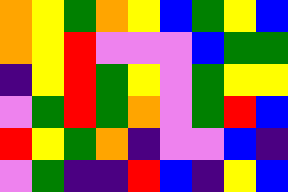[["orange", "yellow", "green", "orange", "yellow", "blue", "green", "yellow", "blue"], ["orange", "yellow", "red", "violet", "violet", "violet", "blue", "green", "green"], ["indigo", "yellow", "red", "green", "yellow", "violet", "green", "yellow", "yellow"], ["violet", "green", "red", "green", "orange", "violet", "green", "red", "blue"], ["red", "yellow", "green", "orange", "indigo", "violet", "violet", "blue", "indigo"], ["violet", "green", "indigo", "indigo", "red", "blue", "indigo", "yellow", "blue"]]